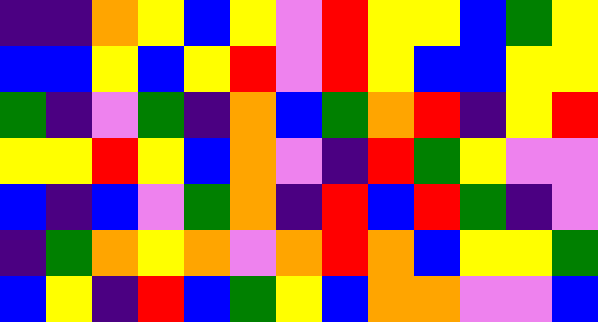[["indigo", "indigo", "orange", "yellow", "blue", "yellow", "violet", "red", "yellow", "yellow", "blue", "green", "yellow"], ["blue", "blue", "yellow", "blue", "yellow", "red", "violet", "red", "yellow", "blue", "blue", "yellow", "yellow"], ["green", "indigo", "violet", "green", "indigo", "orange", "blue", "green", "orange", "red", "indigo", "yellow", "red"], ["yellow", "yellow", "red", "yellow", "blue", "orange", "violet", "indigo", "red", "green", "yellow", "violet", "violet"], ["blue", "indigo", "blue", "violet", "green", "orange", "indigo", "red", "blue", "red", "green", "indigo", "violet"], ["indigo", "green", "orange", "yellow", "orange", "violet", "orange", "red", "orange", "blue", "yellow", "yellow", "green"], ["blue", "yellow", "indigo", "red", "blue", "green", "yellow", "blue", "orange", "orange", "violet", "violet", "blue"]]